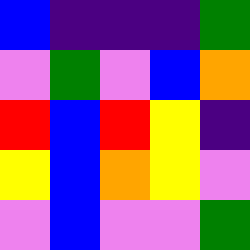[["blue", "indigo", "indigo", "indigo", "green"], ["violet", "green", "violet", "blue", "orange"], ["red", "blue", "red", "yellow", "indigo"], ["yellow", "blue", "orange", "yellow", "violet"], ["violet", "blue", "violet", "violet", "green"]]